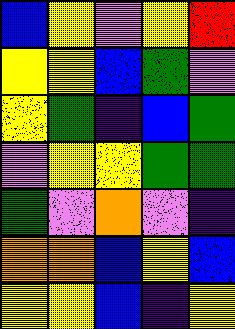[["blue", "yellow", "violet", "yellow", "red"], ["yellow", "yellow", "blue", "green", "violet"], ["yellow", "green", "indigo", "blue", "green"], ["violet", "yellow", "yellow", "green", "green"], ["green", "violet", "orange", "violet", "indigo"], ["orange", "orange", "blue", "yellow", "blue"], ["yellow", "yellow", "blue", "indigo", "yellow"]]